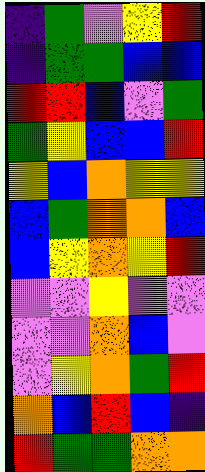[["indigo", "green", "violet", "yellow", "red"], ["indigo", "green", "green", "blue", "blue"], ["red", "red", "blue", "violet", "green"], ["green", "yellow", "blue", "blue", "red"], ["yellow", "blue", "orange", "yellow", "yellow"], ["blue", "green", "orange", "orange", "blue"], ["blue", "yellow", "orange", "yellow", "red"], ["violet", "violet", "yellow", "violet", "violet"], ["violet", "violet", "orange", "blue", "violet"], ["violet", "yellow", "orange", "green", "red"], ["orange", "blue", "red", "blue", "indigo"], ["red", "green", "green", "orange", "orange"]]